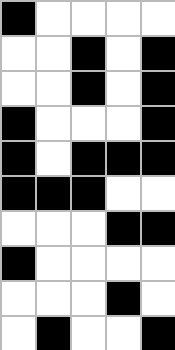[["black", "white", "white", "white", "white"], ["white", "white", "black", "white", "black"], ["white", "white", "black", "white", "black"], ["black", "white", "white", "white", "black"], ["black", "white", "black", "black", "black"], ["black", "black", "black", "white", "white"], ["white", "white", "white", "black", "black"], ["black", "white", "white", "white", "white"], ["white", "white", "white", "black", "white"], ["white", "black", "white", "white", "black"]]